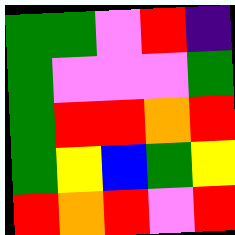[["green", "green", "violet", "red", "indigo"], ["green", "violet", "violet", "violet", "green"], ["green", "red", "red", "orange", "red"], ["green", "yellow", "blue", "green", "yellow"], ["red", "orange", "red", "violet", "red"]]